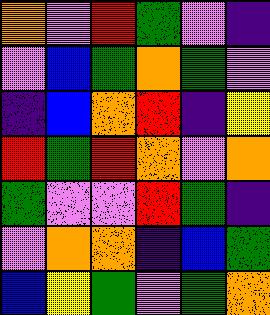[["orange", "violet", "red", "green", "violet", "indigo"], ["violet", "blue", "green", "orange", "green", "violet"], ["indigo", "blue", "orange", "red", "indigo", "yellow"], ["red", "green", "red", "orange", "violet", "orange"], ["green", "violet", "violet", "red", "green", "indigo"], ["violet", "orange", "orange", "indigo", "blue", "green"], ["blue", "yellow", "green", "violet", "green", "orange"]]